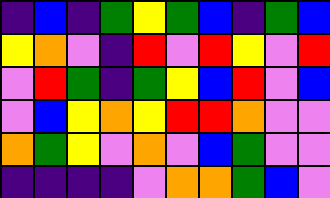[["indigo", "blue", "indigo", "green", "yellow", "green", "blue", "indigo", "green", "blue"], ["yellow", "orange", "violet", "indigo", "red", "violet", "red", "yellow", "violet", "red"], ["violet", "red", "green", "indigo", "green", "yellow", "blue", "red", "violet", "blue"], ["violet", "blue", "yellow", "orange", "yellow", "red", "red", "orange", "violet", "violet"], ["orange", "green", "yellow", "violet", "orange", "violet", "blue", "green", "violet", "violet"], ["indigo", "indigo", "indigo", "indigo", "violet", "orange", "orange", "green", "blue", "violet"]]